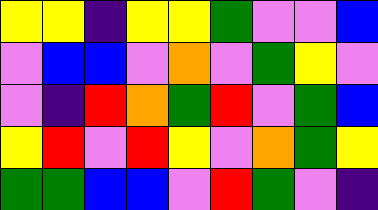[["yellow", "yellow", "indigo", "yellow", "yellow", "green", "violet", "violet", "blue"], ["violet", "blue", "blue", "violet", "orange", "violet", "green", "yellow", "violet"], ["violet", "indigo", "red", "orange", "green", "red", "violet", "green", "blue"], ["yellow", "red", "violet", "red", "yellow", "violet", "orange", "green", "yellow"], ["green", "green", "blue", "blue", "violet", "red", "green", "violet", "indigo"]]